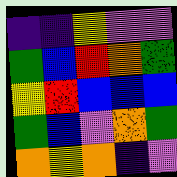[["indigo", "indigo", "yellow", "violet", "violet"], ["green", "blue", "red", "orange", "green"], ["yellow", "red", "blue", "blue", "blue"], ["green", "blue", "violet", "orange", "green"], ["orange", "yellow", "orange", "indigo", "violet"]]